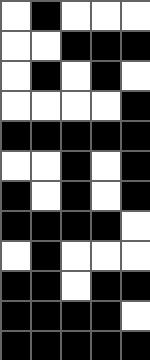[["white", "black", "white", "white", "white"], ["white", "white", "black", "black", "black"], ["white", "black", "white", "black", "white"], ["white", "white", "white", "white", "black"], ["black", "black", "black", "black", "black"], ["white", "white", "black", "white", "black"], ["black", "white", "black", "white", "black"], ["black", "black", "black", "black", "white"], ["white", "black", "white", "white", "white"], ["black", "black", "white", "black", "black"], ["black", "black", "black", "black", "white"], ["black", "black", "black", "black", "black"]]